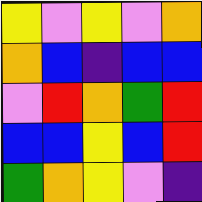[["yellow", "violet", "yellow", "violet", "orange"], ["orange", "blue", "indigo", "blue", "blue"], ["violet", "red", "orange", "green", "red"], ["blue", "blue", "yellow", "blue", "red"], ["green", "orange", "yellow", "violet", "indigo"]]